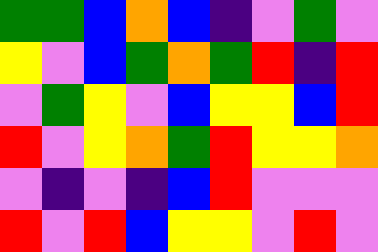[["green", "green", "blue", "orange", "blue", "indigo", "violet", "green", "violet"], ["yellow", "violet", "blue", "green", "orange", "green", "red", "indigo", "red"], ["violet", "green", "yellow", "violet", "blue", "yellow", "yellow", "blue", "red"], ["red", "violet", "yellow", "orange", "green", "red", "yellow", "yellow", "orange"], ["violet", "indigo", "violet", "indigo", "blue", "red", "violet", "violet", "violet"], ["red", "violet", "red", "blue", "yellow", "yellow", "violet", "red", "violet"]]